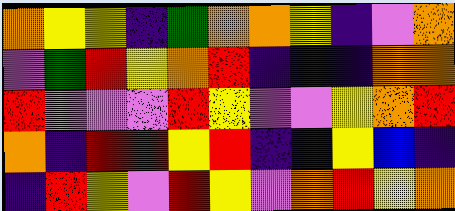[["orange", "yellow", "yellow", "indigo", "green", "orange", "orange", "yellow", "indigo", "violet", "orange"], ["violet", "green", "red", "yellow", "orange", "red", "indigo", "indigo", "indigo", "orange", "orange"], ["red", "violet", "violet", "violet", "red", "yellow", "violet", "violet", "yellow", "orange", "red"], ["orange", "indigo", "red", "red", "yellow", "red", "indigo", "indigo", "yellow", "blue", "indigo"], ["indigo", "red", "yellow", "violet", "red", "yellow", "violet", "orange", "red", "yellow", "orange"]]